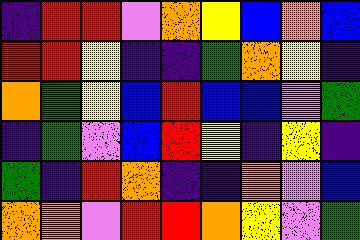[["indigo", "red", "red", "violet", "orange", "yellow", "blue", "orange", "blue"], ["red", "red", "yellow", "indigo", "indigo", "green", "orange", "yellow", "indigo"], ["orange", "green", "yellow", "blue", "red", "blue", "blue", "violet", "green"], ["indigo", "green", "violet", "blue", "red", "yellow", "indigo", "yellow", "indigo"], ["green", "indigo", "red", "orange", "indigo", "indigo", "orange", "violet", "blue"], ["orange", "orange", "violet", "red", "red", "orange", "yellow", "violet", "green"]]